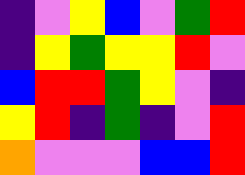[["indigo", "violet", "yellow", "blue", "violet", "green", "red"], ["indigo", "yellow", "green", "yellow", "yellow", "red", "violet"], ["blue", "red", "red", "green", "yellow", "violet", "indigo"], ["yellow", "red", "indigo", "green", "indigo", "violet", "red"], ["orange", "violet", "violet", "violet", "blue", "blue", "red"]]